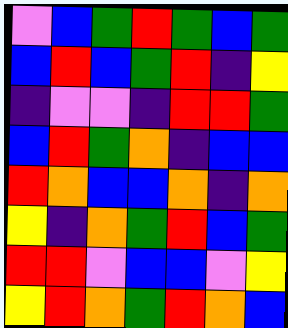[["violet", "blue", "green", "red", "green", "blue", "green"], ["blue", "red", "blue", "green", "red", "indigo", "yellow"], ["indigo", "violet", "violet", "indigo", "red", "red", "green"], ["blue", "red", "green", "orange", "indigo", "blue", "blue"], ["red", "orange", "blue", "blue", "orange", "indigo", "orange"], ["yellow", "indigo", "orange", "green", "red", "blue", "green"], ["red", "red", "violet", "blue", "blue", "violet", "yellow"], ["yellow", "red", "orange", "green", "red", "orange", "blue"]]